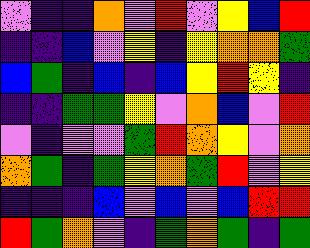[["violet", "indigo", "indigo", "orange", "violet", "red", "violet", "yellow", "blue", "red"], ["indigo", "indigo", "blue", "violet", "yellow", "indigo", "yellow", "orange", "orange", "green"], ["blue", "green", "indigo", "blue", "indigo", "blue", "yellow", "red", "yellow", "indigo"], ["indigo", "indigo", "green", "green", "yellow", "violet", "orange", "blue", "violet", "red"], ["violet", "indigo", "violet", "violet", "green", "red", "orange", "yellow", "violet", "orange"], ["orange", "green", "indigo", "green", "yellow", "orange", "green", "red", "violet", "yellow"], ["indigo", "indigo", "indigo", "blue", "violet", "blue", "violet", "blue", "red", "red"], ["red", "green", "orange", "violet", "indigo", "green", "orange", "green", "indigo", "green"]]